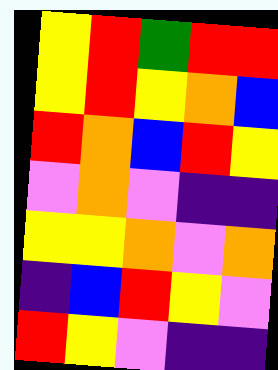[["yellow", "red", "green", "red", "red"], ["yellow", "red", "yellow", "orange", "blue"], ["red", "orange", "blue", "red", "yellow"], ["violet", "orange", "violet", "indigo", "indigo"], ["yellow", "yellow", "orange", "violet", "orange"], ["indigo", "blue", "red", "yellow", "violet"], ["red", "yellow", "violet", "indigo", "indigo"]]